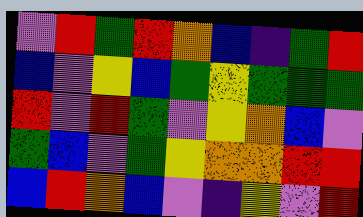[["violet", "red", "green", "red", "orange", "blue", "indigo", "green", "red"], ["blue", "violet", "yellow", "blue", "green", "yellow", "green", "green", "green"], ["red", "violet", "red", "green", "violet", "yellow", "orange", "blue", "violet"], ["green", "blue", "violet", "green", "yellow", "orange", "orange", "red", "red"], ["blue", "red", "orange", "blue", "violet", "indigo", "yellow", "violet", "red"]]